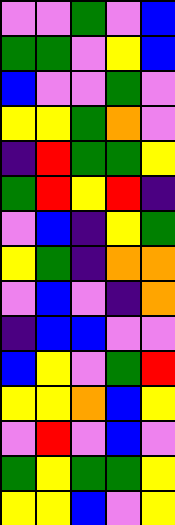[["violet", "violet", "green", "violet", "blue"], ["green", "green", "violet", "yellow", "blue"], ["blue", "violet", "violet", "green", "violet"], ["yellow", "yellow", "green", "orange", "violet"], ["indigo", "red", "green", "green", "yellow"], ["green", "red", "yellow", "red", "indigo"], ["violet", "blue", "indigo", "yellow", "green"], ["yellow", "green", "indigo", "orange", "orange"], ["violet", "blue", "violet", "indigo", "orange"], ["indigo", "blue", "blue", "violet", "violet"], ["blue", "yellow", "violet", "green", "red"], ["yellow", "yellow", "orange", "blue", "yellow"], ["violet", "red", "violet", "blue", "violet"], ["green", "yellow", "green", "green", "yellow"], ["yellow", "yellow", "blue", "violet", "yellow"]]